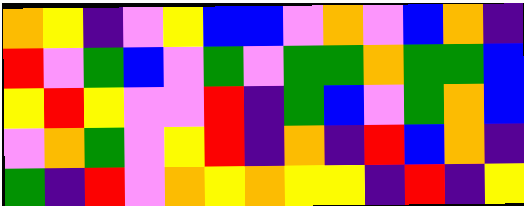[["orange", "yellow", "indigo", "violet", "yellow", "blue", "blue", "violet", "orange", "violet", "blue", "orange", "indigo"], ["red", "violet", "green", "blue", "violet", "green", "violet", "green", "green", "orange", "green", "green", "blue"], ["yellow", "red", "yellow", "violet", "violet", "red", "indigo", "green", "blue", "violet", "green", "orange", "blue"], ["violet", "orange", "green", "violet", "yellow", "red", "indigo", "orange", "indigo", "red", "blue", "orange", "indigo"], ["green", "indigo", "red", "violet", "orange", "yellow", "orange", "yellow", "yellow", "indigo", "red", "indigo", "yellow"]]